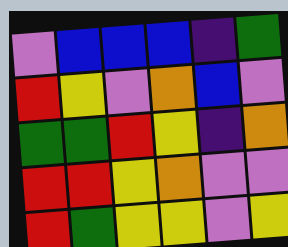[["violet", "blue", "blue", "blue", "indigo", "green"], ["red", "yellow", "violet", "orange", "blue", "violet"], ["green", "green", "red", "yellow", "indigo", "orange"], ["red", "red", "yellow", "orange", "violet", "violet"], ["red", "green", "yellow", "yellow", "violet", "yellow"]]